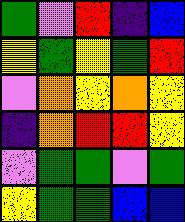[["green", "violet", "red", "indigo", "blue"], ["yellow", "green", "yellow", "green", "red"], ["violet", "orange", "yellow", "orange", "yellow"], ["indigo", "orange", "red", "red", "yellow"], ["violet", "green", "green", "violet", "green"], ["yellow", "green", "green", "blue", "blue"]]